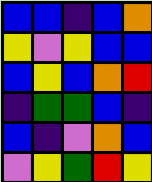[["blue", "blue", "indigo", "blue", "orange"], ["yellow", "violet", "yellow", "blue", "blue"], ["blue", "yellow", "blue", "orange", "red"], ["indigo", "green", "green", "blue", "indigo"], ["blue", "indigo", "violet", "orange", "blue"], ["violet", "yellow", "green", "red", "yellow"]]